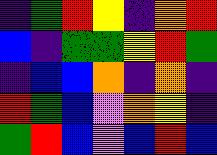[["indigo", "green", "red", "yellow", "indigo", "orange", "red"], ["blue", "indigo", "green", "green", "yellow", "red", "green"], ["indigo", "blue", "blue", "orange", "indigo", "orange", "indigo"], ["red", "green", "blue", "violet", "orange", "yellow", "indigo"], ["green", "red", "blue", "violet", "blue", "red", "blue"]]